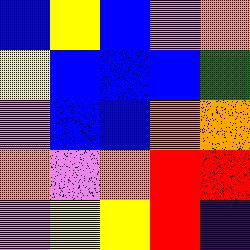[["blue", "yellow", "blue", "violet", "orange"], ["yellow", "blue", "blue", "blue", "green"], ["violet", "blue", "blue", "orange", "orange"], ["orange", "violet", "orange", "red", "red"], ["violet", "yellow", "yellow", "red", "indigo"]]